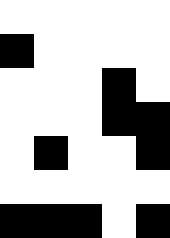[["white", "white", "white", "white", "white"], ["black", "white", "white", "white", "white"], ["white", "white", "white", "black", "white"], ["white", "white", "white", "black", "black"], ["white", "black", "white", "white", "black"], ["white", "white", "white", "white", "white"], ["black", "black", "black", "white", "black"]]